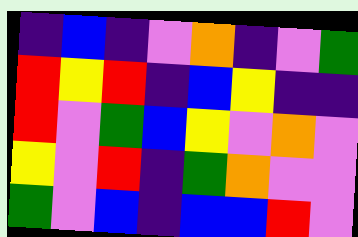[["indigo", "blue", "indigo", "violet", "orange", "indigo", "violet", "green"], ["red", "yellow", "red", "indigo", "blue", "yellow", "indigo", "indigo"], ["red", "violet", "green", "blue", "yellow", "violet", "orange", "violet"], ["yellow", "violet", "red", "indigo", "green", "orange", "violet", "violet"], ["green", "violet", "blue", "indigo", "blue", "blue", "red", "violet"]]